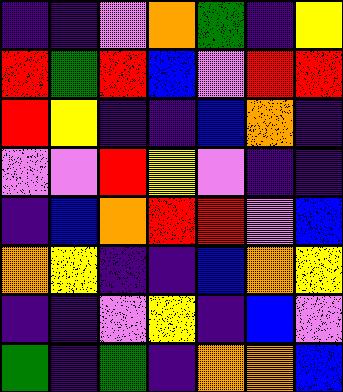[["indigo", "indigo", "violet", "orange", "green", "indigo", "yellow"], ["red", "green", "red", "blue", "violet", "red", "red"], ["red", "yellow", "indigo", "indigo", "blue", "orange", "indigo"], ["violet", "violet", "red", "yellow", "violet", "indigo", "indigo"], ["indigo", "blue", "orange", "red", "red", "violet", "blue"], ["orange", "yellow", "indigo", "indigo", "blue", "orange", "yellow"], ["indigo", "indigo", "violet", "yellow", "indigo", "blue", "violet"], ["green", "indigo", "green", "indigo", "orange", "orange", "blue"]]